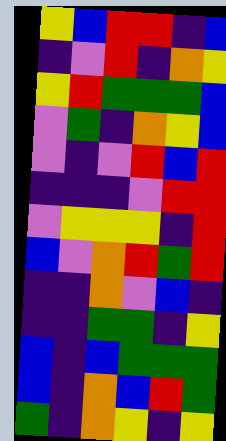[["yellow", "blue", "red", "red", "indigo", "blue"], ["indigo", "violet", "red", "indigo", "orange", "yellow"], ["yellow", "red", "green", "green", "green", "blue"], ["violet", "green", "indigo", "orange", "yellow", "blue"], ["violet", "indigo", "violet", "red", "blue", "red"], ["indigo", "indigo", "indigo", "violet", "red", "red"], ["violet", "yellow", "yellow", "yellow", "indigo", "red"], ["blue", "violet", "orange", "red", "green", "red"], ["indigo", "indigo", "orange", "violet", "blue", "indigo"], ["indigo", "indigo", "green", "green", "indigo", "yellow"], ["blue", "indigo", "blue", "green", "green", "green"], ["blue", "indigo", "orange", "blue", "red", "green"], ["green", "indigo", "orange", "yellow", "indigo", "yellow"]]